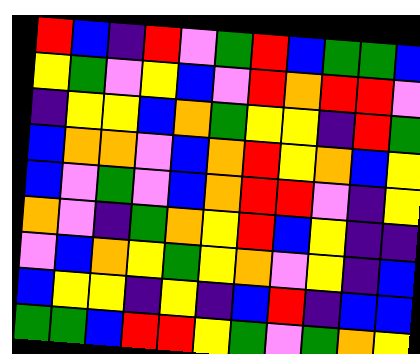[["red", "blue", "indigo", "red", "violet", "green", "red", "blue", "green", "green", "blue"], ["yellow", "green", "violet", "yellow", "blue", "violet", "red", "orange", "red", "red", "violet"], ["indigo", "yellow", "yellow", "blue", "orange", "green", "yellow", "yellow", "indigo", "red", "green"], ["blue", "orange", "orange", "violet", "blue", "orange", "red", "yellow", "orange", "blue", "yellow"], ["blue", "violet", "green", "violet", "blue", "orange", "red", "red", "violet", "indigo", "yellow"], ["orange", "violet", "indigo", "green", "orange", "yellow", "red", "blue", "yellow", "indigo", "indigo"], ["violet", "blue", "orange", "yellow", "green", "yellow", "orange", "violet", "yellow", "indigo", "blue"], ["blue", "yellow", "yellow", "indigo", "yellow", "indigo", "blue", "red", "indigo", "blue", "blue"], ["green", "green", "blue", "red", "red", "yellow", "green", "violet", "green", "orange", "yellow"]]